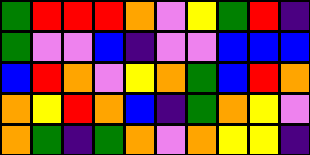[["green", "red", "red", "red", "orange", "violet", "yellow", "green", "red", "indigo"], ["green", "violet", "violet", "blue", "indigo", "violet", "violet", "blue", "blue", "blue"], ["blue", "red", "orange", "violet", "yellow", "orange", "green", "blue", "red", "orange"], ["orange", "yellow", "red", "orange", "blue", "indigo", "green", "orange", "yellow", "violet"], ["orange", "green", "indigo", "green", "orange", "violet", "orange", "yellow", "yellow", "indigo"]]